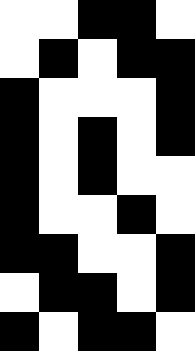[["white", "white", "black", "black", "white"], ["white", "black", "white", "black", "black"], ["black", "white", "white", "white", "black"], ["black", "white", "black", "white", "black"], ["black", "white", "black", "white", "white"], ["black", "white", "white", "black", "white"], ["black", "black", "white", "white", "black"], ["white", "black", "black", "white", "black"], ["black", "white", "black", "black", "white"]]